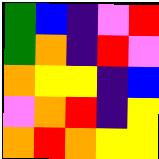[["green", "blue", "indigo", "violet", "red"], ["green", "orange", "indigo", "red", "violet"], ["orange", "yellow", "yellow", "indigo", "blue"], ["violet", "orange", "red", "indigo", "yellow"], ["orange", "red", "orange", "yellow", "yellow"]]